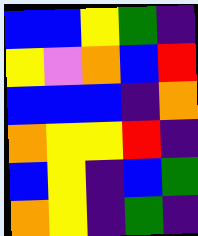[["blue", "blue", "yellow", "green", "indigo"], ["yellow", "violet", "orange", "blue", "red"], ["blue", "blue", "blue", "indigo", "orange"], ["orange", "yellow", "yellow", "red", "indigo"], ["blue", "yellow", "indigo", "blue", "green"], ["orange", "yellow", "indigo", "green", "indigo"]]